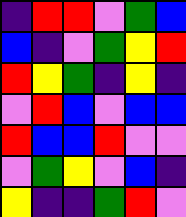[["indigo", "red", "red", "violet", "green", "blue"], ["blue", "indigo", "violet", "green", "yellow", "red"], ["red", "yellow", "green", "indigo", "yellow", "indigo"], ["violet", "red", "blue", "violet", "blue", "blue"], ["red", "blue", "blue", "red", "violet", "violet"], ["violet", "green", "yellow", "violet", "blue", "indigo"], ["yellow", "indigo", "indigo", "green", "red", "violet"]]